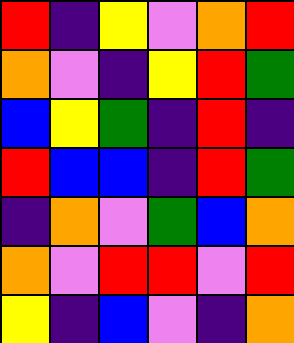[["red", "indigo", "yellow", "violet", "orange", "red"], ["orange", "violet", "indigo", "yellow", "red", "green"], ["blue", "yellow", "green", "indigo", "red", "indigo"], ["red", "blue", "blue", "indigo", "red", "green"], ["indigo", "orange", "violet", "green", "blue", "orange"], ["orange", "violet", "red", "red", "violet", "red"], ["yellow", "indigo", "blue", "violet", "indigo", "orange"]]